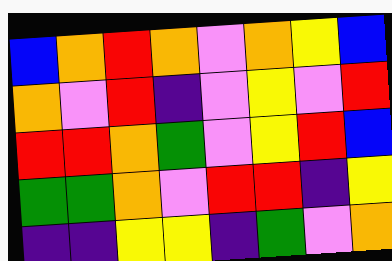[["blue", "orange", "red", "orange", "violet", "orange", "yellow", "blue"], ["orange", "violet", "red", "indigo", "violet", "yellow", "violet", "red"], ["red", "red", "orange", "green", "violet", "yellow", "red", "blue"], ["green", "green", "orange", "violet", "red", "red", "indigo", "yellow"], ["indigo", "indigo", "yellow", "yellow", "indigo", "green", "violet", "orange"]]